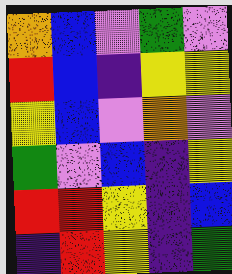[["orange", "blue", "violet", "green", "violet"], ["red", "blue", "indigo", "yellow", "yellow"], ["yellow", "blue", "violet", "orange", "violet"], ["green", "violet", "blue", "indigo", "yellow"], ["red", "red", "yellow", "indigo", "blue"], ["indigo", "red", "yellow", "indigo", "green"]]